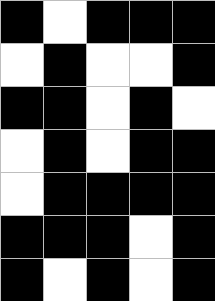[["black", "white", "black", "black", "black"], ["white", "black", "white", "white", "black"], ["black", "black", "white", "black", "white"], ["white", "black", "white", "black", "black"], ["white", "black", "black", "black", "black"], ["black", "black", "black", "white", "black"], ["black", "white", "black", "white", "black"]]